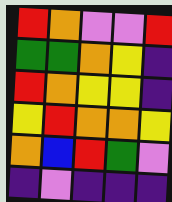[["red", "orange", "violet", "violet", "red"], ["green", "green", "orange", "yellow", "indigo"], ["red", "orange", "yellow", "yellow", "indigo"], ["yellow", "red", "orange", "orange", "yellow"], ["orange", "blue", "red", "green", "violet"], ["indigo", "violet", "indigo", "indigo", "indigo"]]